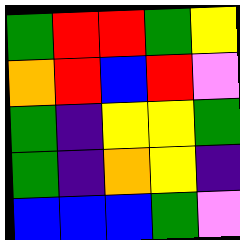[["green", "red", "red", "green", "yellow"], ["orange", "red", "blue", "red", "violet"], ["green", "indigo", "yellow", "yellow", "green"], ["green", "indigo", "orange", "yellow", "indigo"], ["blue", "blue", "blue", "green", "violet"]]